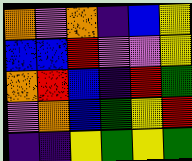[["orange", "violet", "orange", "indigo", "blue", "yellow"], ["blue", "blue", "red", "violet", "violet", "yellow"], ["orange", "red", "blue", "indigo", "red", "green"], ["violet", "orange", "blue", "green", "yellow", "red"], ["indigo", "indigo", "yellow", "green", "yellow", "green"]]